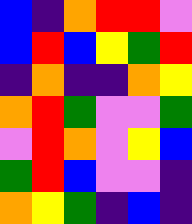[["blue", "indigo", "orange", "red", "red", "violet"], ["blue", "red", "blue", "yellow", "green", "red"], ["indigo", "orange", "indigo", "indigo", "orange", "yellow"], ["orange", "red", "green", "violet", "violet", "green"], ["violet", "red", "orange", "violet", "yellow", "blue"], ["green", "red", "blue", "violet", "violet", "indigo"], ["orange", "yellow", "green", "indigo", "blue", "indigo"]]